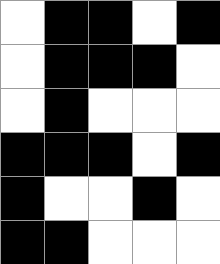[["white", "black", "black", "white", "black"], ["white", "black", "black", "black", "white"], ["white", "black", "white", "white", "white"], ["black", "black", "black", "white", "black"], ["black", "white", "white", "black", "white"], ["black", "black", "white", "white", "white"]]